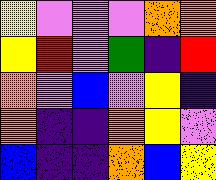[["yellow", "violet", "violet", "violet", "orange", "orange"], ["yellow", "red", "violet", "green", "indigo", "red"], ["orange", "violet", "blue", "violet", "yellow", "indigo"], ["orange", "indigo", "indigo", "orange", "yellow", "violet"], ["blue", "indigo", "indigo", "orange", "blue", "yellow"]]